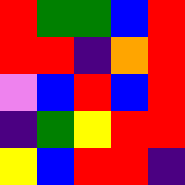[["red", "green", "green", "blue", "red"], ["red", "red", "indigo", "orange", "red"], ["violet", "blue", "red", "blue", "red"], ["indigo", "green", "yellow", "red", "red"], ["yellow", "blue", "red", "red", "indigo"]]